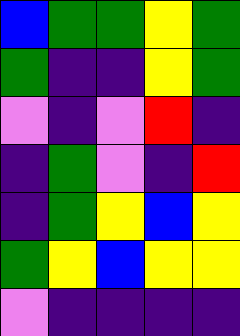[["blue", "green", "green", "yellow", "green"], ["green", "indigo", "indigo", "yellow", "green"], ["violet", "indigo", "violet", "red", "indigo"], ["indigo", "green", "violet", "indigo", "red"], ["indigo", "green", "yellow", "blue", "yellow"], ["green", "yellow", "blue", "yellow", "yellow"], ["violet", "indigo", "indigo", "indigo", "indigo"]]